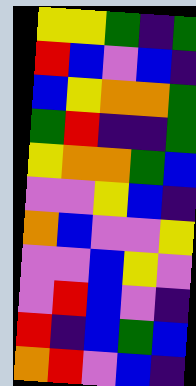[["yellow", "yellow", "green", "indigo", "green"], ["red", "blue", "violet", "blue", "indigo"], ["blue", "yellow", "orange", "orange", "green"], ["green", "red", "indigo", "indigo", "green"], ["yellow", "orange", "orange", "green", "blue"], ["violet", "violet", "yellow", "blue", "indigo"], ["orange", "blue", "violet", "violet", "yellow"], ["violet", "violet", "blue", "yellow", "violet"], ["violet", "red", "blue", "violet", "indigo"], ["red", "indigo", "blue", "green", "blue"], ["orange", "red", "violet", "blue", "indigo"]]